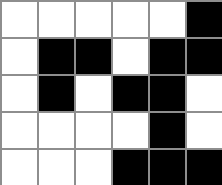[["white", "white", "white", "white", "white", "black"], ["white", "black", "black", "white", "black", "black"], ["white", "black", "white", "black", "black", "white"], ["white", "white", "white", "white", "black", "white"], ["white", "white", "white", "black", "black", "black"]]